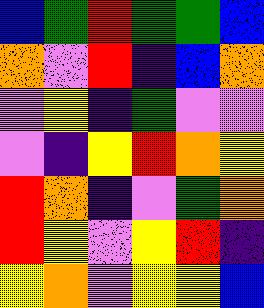[["blue", "green", "red", "green", "green", "blue"], ["orange", "violet", "red", "indigo", "blue", "orange"], ["violet", "yellow", "indigo", "green", "violet", "violet"], ["violet", "indigo", "yellow", "red", "orange", "yellow"], ["red", "orange", "indigo", "violet", "green", "orange"], ["red", "yellow", "violet", "yellow", "red", "indigo"], ["yellow", "orange", "violet", "yellow", "yellow", "blue"]]